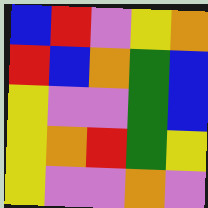[["blue", "red", "violet", "yellow", "orange"], ["red", "blue", "orange", "green", "blue"], ["yellow", "violet", "violet", "green", "blue"], ["yellow", "orange", "red", "green", "yellow"], ["yellow", "violet", "violet", "orange", "violet"]]